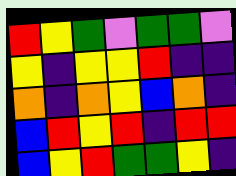[["red", "yellow", "green", "violet", "green", "green", "violet"], ["yellow", "indigo", "yellow", "yellow", "red", "indigo", "indigo"], ["orange", "indigo", "orange", "yellow", "blue", "orange", "indigo"], ["blue", "red", "yellow", "red", "indigo", "red", "red"], ["blue", "yellow", "red", "green", "green", "yellow", "indigo"]]